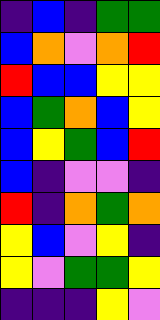[["indigo", "blue", "indigo", "green", "green"], ["blue", "orange", "violet", "orange", "red"], ["red", "blue", "blue", "yellow", "yellow"], ["blue", "green", "orange", "blue", "yellow"], ["blue", "yellow", "green", "blue", "red"], ["blue", "indigo", "violet", "violet", "indigo"], ["red", "indigo", "orange", "green", "orange"], ["yellow", "blue", "violet", "yellow", "indigo"], ["yellow", "violet", "green", "green", "yellow"], ["indigo", "indigo", "indigo", "yellow", "violet"]]